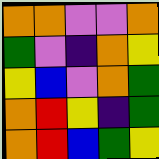[["orange", "orange", "violet", "violet", "orange"], ["green", "violet", "indigo", "orange", "yellow"], ["yellow", "blue", "violet", "orange", "green"], ["orange", "red", "yellow", "indigo", "green"], ["orange", "red", "blue", "green", "yellow"]]